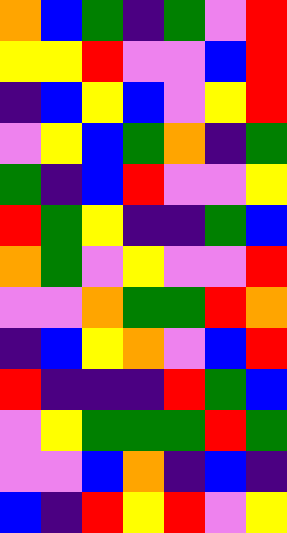[["orange", "blue", "green", "indigo", "green", "violet", "red"], ["yellow", "yellow", "red", "violet", "violet", "blue", "red"], ["indigo", "blue", "yellow", "blue", "violet", "yellow", "red"], ["violet", "yellow", "blue", "green", "orange", "indigo", "green"], ["green", "indigo", "blue", "red", "violet", "violet", "yellow"], ["red", "green", "yellow", "indigo", "indigo", "green", "blue"], ["orange", "green", "violet", "yellow", "violet", "violet", "red"], ["violet", "violet", "orange", "green", "green", "red", "orange"], ["indigo", "blue", "yellow", "orange", "violet", "blue", "red"], ["red", "indigo", "indigo", "indigo", "red", "green", "blue"], ["violet", "yellow", "green", "green", "green", "red", "green"], ["violet", "violet", "blue", "orange", "indigo", "blue", "indigo"], ["blue", "indigo", "red", "yellow", "red", "violet", "yellow"]]